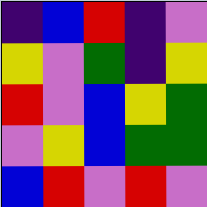[["indigo", "blue", "red", "indigo", "violet"], ["yellow", "violet", "green", "indigo", "yellow"], ["red", "violet", "blue", "yellow", "green"], ["violet", "yellow", "blue", "green", "green"], ["blue", "red", "violet", "red", "violet"]]